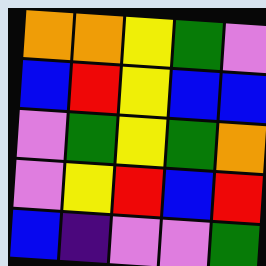[["orange", "orange", "yellow", "green", "violet"], ["blue", "red", "yellow", "blue", "blue"], ["violet", "green", "yellow", "green", "orange"], ["violet", "yellow", "red", "blue", "red"], ["blue", "indigo", "violet", "violet", "green"]]